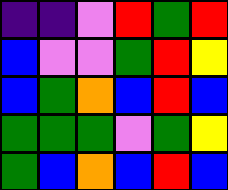[["indigo", "indigo", "violet", "red", "green", "red"], ["blue", "violet", "violet", "green", "red", "yellow"], ["blue", "green", "orange", "blue", "red", "blue"], ["green", "green", "green", "violet", "green", "yellow"], ["green", "blue", "orange", "blue", "red", "blue"]]